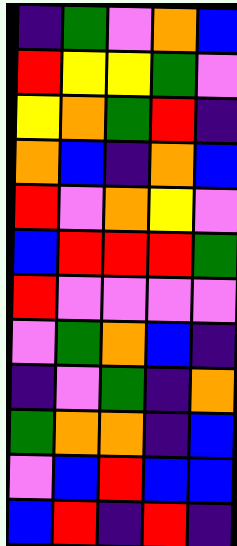[["indigo", "green", "violet", "orange", "blue"], ["red", "yellow", "yellow", "green", "violet"], ["yellow", "orange", "green", "red", "indigo"], ["orange", "blue", "indigo", "orange", "blue"], ["red", "violet", "orange", "yellow", "violet"], ["blue", "red", "red", "red", "green"], ["red", "violet", "violet", "violet", "violet"], ["violet", "green", "orange", "blue", "indigo"], ["indigo", "violet", "green", "indigo", "orange"], ["green", "orange", "orange", "indigo", "blue"], ["violet", "blue", "red", "blue", "blue"], ["blue", "red", "indigo", "red", "indigo"]]